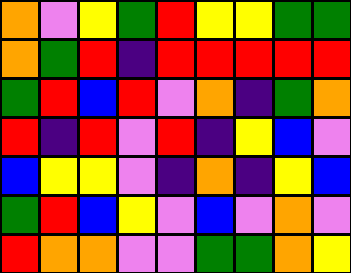[["orange", "violet", "yellow", "green", "red", "yellow", "yellow", "green", "green"], ["orange", "green", "red", "indigo", "red", "red", "red", "red", "red"], ["green", "red", "blue", "red", "violet", "orange", "indigo", "green", "orange"], ["red", "indigo", "red", "violet", "red", "indigo", "yellow", "blue", "violet"], ["blue", "yellow", "yellow", "violet", "indigo", "orange", "indigo", "yellow", "blue"], ["green", "red", "blue", "yellow", "violet", "blue", "violet", "orange", "violet"], ["red", "orange", "orange", "violet", "violet", "green", "green", "orange", "yellow"]]